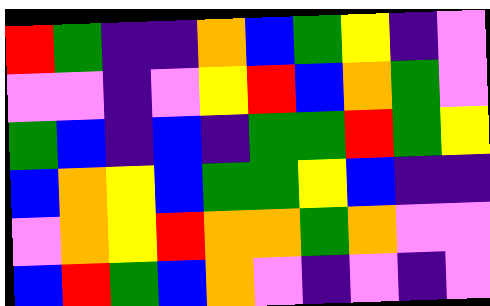[["red", "green", "indigo", "indigo", "orange", "blue", "green", "yellow", "indigo", "violet"], ["violet", "violet", "indigo", "violet", "yellow", "red", "blue", "orange", "green", "violet"], ["green", "blue", "indigo", "blue", "indigo", "green", "green", "red", "green", "yellow"], ["blue", "orange", "yellow", "blue", "green", "green", "yellow", "blue", "indigo", "indigo"], ["violet", "orange", "yellow", "red", "orange", "orange", "green", "orange", "violet", "violet"], ["blue", "red", "green", "blue", "orange", "violet", "indigo", "violet", "indigo", "violet"]]